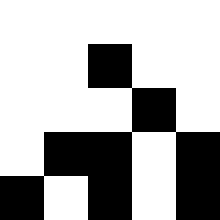[["white", "white", "white", "white", "white"], ["white", "white", "black", "white", "white"], ["white", "white", "white", "black", "white"], ["white", "black", "black", "white", "black"], ["black", "white", "black", "white", "black"]]